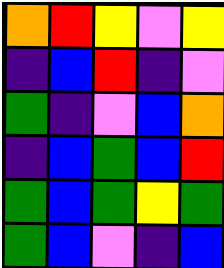[["orange", "red", "yellow", "violet", "yellow"], ["indigo", "blue", "red", "indigo", "violet"], ["green", "indigo", "violet", "blue", "orange"], ["indigo", "blue", "green", "blue", "red"], ["green", "blue", "green", "yellow", "green"], ["green", "blue", "violet", "indigo", "blue"]]